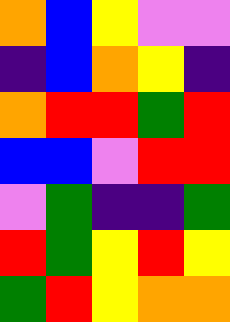[["orange", "blue", "yellow", "violet", "violet"], ["indigo", "blue", "orange", "yellow", "indigo"], ["orange", "red", "red", "green", "red"], ["blue", "blue", "violet", "red", "red"], ["violet", "green", "indigo", "indigo", "green"], ["red", "green", "yellow", "red", "yellow"], ["green", "red", "yellow", "orange", "orange"]]